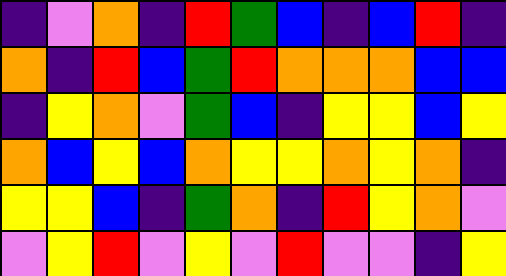[["indigo", "violet", "orange", "indigo", "red", "green", "blue", "indigo", "blue", "red", "indigo"], ["orange", "indigo", "red", "blue", "green", "red", "orange", "orange", "orange", "blue", "blue"], ["indigo", "yellow", "orange", "violet", "green", "blue", "indigo", "yellow", "yellow", "blue", "yellow"], ["orange", "blue", "yellow", "blue", "orange", "yellow", "yellow", "orange", "yellow", "orange", "indigo"], ["yellow", "yellow", "blue", "indigo", "green", "orange", "indigo", "red", "yellow", "orange", "violet"], ["violet", "yellow", "red", "violet", "yellow", "violet", "red", "violet", "violet", "indigo", "yellow"]]